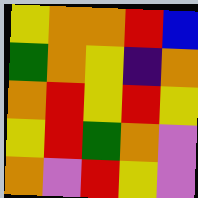[["yellow", "orange", "orange", "red", "blue"], ["green", "orange", "yellow", "indigo", "orange"], ["orange", "red", "yellow", "red", "yellow"], ["yellow", "red", "green", "orange", "violet"], ["orange", "violet", "red", "yellow", "violet"]]